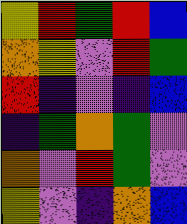[["yellow", "red", "green", "red", "blue"], ["orange", "yellow", "violet", "red", "green"], ["red", "indigo", "violet", "indigo", "blue"], ["indigo", "green", "orange", "green", "violet"], ["orange", "violet", "red", "green", "violet"], ["yellow", "violet", "indigo", "orange", "blue"]]